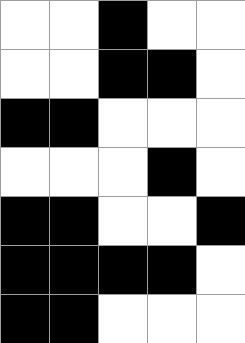[["white", "white", "black", "white", "white"], ["white", "white", "black", "black", "white"], ["black", "black", "white", "white", "white"], ["white", "white", "white", "black", "white"], ["black", "black", "white", "white", "black"], ["black", "black", "black", "black", "white"], ["black", "black", "white", "white", "white"]]